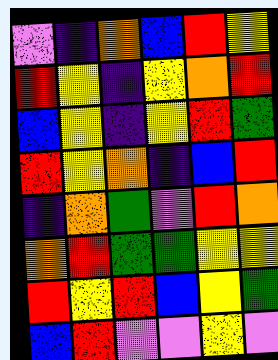[["violet", "indigo", "orange", "blue", "red", "yellow"], ["red", "yellow", "indigo", "yellow", "orange", "red"], ["blue", "yellow", "indigo", "yellow", "red", "green"], ["red", "yellow", "orange", "indigo", "blue", "red"], ["indigo", "orange", "green", "violet", "red", "orange"], ["orange", "red", "green", "green", "yellow", "yellow"], ["red", "yellow", "red", "blue", "yellow", "green"], ["blue", "red", "violet", "violet", "yellow", "violet"]]